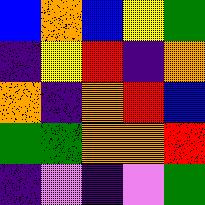[["blue", "orange", "blue", "yellow", "green"], ["indigo", "yellow", "red", "indigo", "orange"], ["orange", "indigo", "orange", "red", "blue"], ["green", "green", "orange", "orange", "red"], ["indigo", "violet", "indigo", "violet", "green"]]